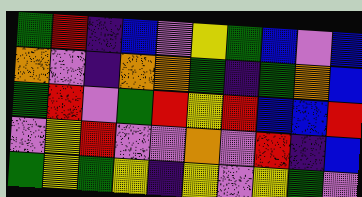[["green", "red", "indigo", "blue", "violet", "yellow", "green", "blue", "violet", "blue"], ["orange", "violet", "indigo", "orange", "orange", "green", "indigo", "green", "orange", "blue"], ["green", "red", "violet", "green", "red", "yellow", "red", "blue", "blue", "red"], ["violet", "yellow", "red", "violet", "violet", "orange", "violet", "red", "indigo", "blue"], ["green", "yellow", "green", "yellow", "indigo", "yellow", "violet", "yellow", "green", "violet"]]